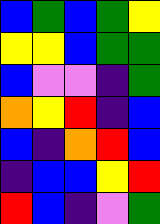[["blue", "green", "blue", "green", "yellow"], ["yellow", "yellow", "blue", "green", "green"], ["blue", "violet", "violet", "indigo", "green"], ["orange", "yellow", "red", "indigo", "blue"], ["blue", "indigo", "orange", "red", "blue"], ["indigo", "blue", "blue", "yellow", "red"], ["red", "blue", "indigo", "violet", "green"]]